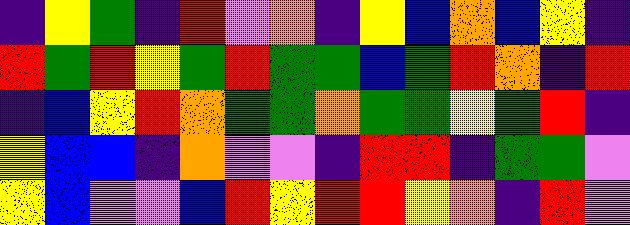[["indigo", "yellow", "green", "indigo", "red", "violet", "orange", "indigo", "yellow", "blue", "orange", "blue", "yellow", "indigo"], ["red", "green", "red", "yellow", "green", "red", "green", "green", "blue", "green", "red", "orange", "indigo", "red"], ["indigo", "blue", "yellow", "red", "orange", "green", "green", "orange", "green", "green", "yellow", "green", "red", "indigo"], ["yellow", "blue", "blue", "indigo", "orange", "violet", "violet", "indigo", "red", "red", "indigo", "green", "green", "violet"], ["yellow", "blue", "violet", "violet", "blue", "red", "yellow", "red", "red", "yellow", "orange", "indigo", "red", "violet"]]